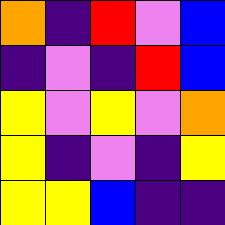[["orange", "indigo", "red", "violet", "blue"], ["indigo", "violet", "indigo", "red", "blue"], ["yellow", "violet", "yellow", "violet", "orange"], ["yellow", "indigo", "violet", "indigo", "yellow"], ["yellow", "yellow", "blue", "indigo", "indigo"]]